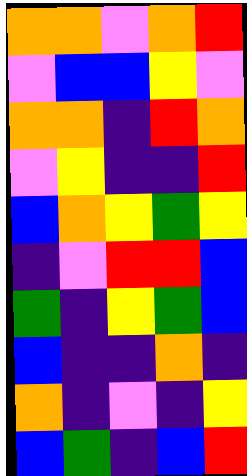[["orange", "orange", "violet", "orange", "red"], ["violet", "blue", "blue", "yellow", "violet"], ["orange", "orange", "indigo", "red", "orange"], ["violet", "yellow", "indigo", "indigo", "red"], ["blue", "orange", "yellow", "green", "yellow"], ["indigo", "violet", "red", "red", "blue"], ["green", "indigo", "yellow", "green", "blue"], ["blue", "indigo", "indigo", "orange", "indigo"], ["orange", "indigo", "violet", "indigo", "yellow"], ["blue", "green", "indigo", "blue", "red"]]